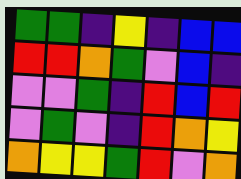[["green", "green", "indigo", "yellow", "indigo", "blue", "blue"], ["red", "red", "orange", "green", "violet", "blue", "indigo"], ["violet", "violet", "green", "indigo", "red", "blue", "red"], ["violet", "green", "violet", "indigo", "red", "orange", "yellow"], ["orange", "yellow", "yellow", "green", "red", "violet", "orange"]]